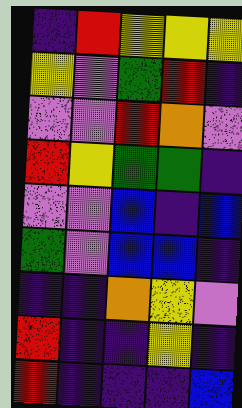[["indigo", "red", "yellow", "yellow", "yellow"], ["yellow", "violet", "green", "red", "indigo"], ["violet", "violet", "red", "orange", "violet"], ["red", "yellow", "green", "green", "indigo"], ["violet", "violet", "blue", "indigo", "blue"], ["green", "violet", "blue", "blue", "indigo"], ["indigo", "indigo", "orange", "yellow", "violet"], ["red", "indigo", "indigo", "yellow", "indigo"], ["red", "indigo", "indigo", "indigo", "blue"]]